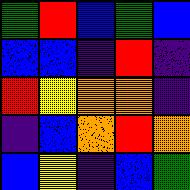[["green", "red", "blue", "green", "blue"], ["blue", "blue", "indigo", "red", "indigo"], ["red", "yellow", "orange", "orange", "indigo"], ["indigo", "blue", "orange", "red", "orange"], ["blue", "yellow", "indigo", "blue", "green"]]